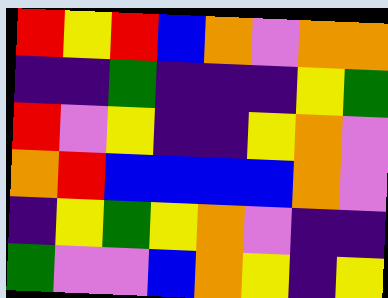[["red", "yellow", "red", "blue", "orange", "violet", "orange", "orange"], ["indigo", "indigo", "green", "indigo", "indigo", "indigo", "yellow", "green"], ["red", "violet", "yellow", "indigo", "indigo", "yellow", "orange", "violet"], ["orange", "red", "blue", "blue", "blue", "blue", "orange", "violet"], ["indigo", "yellow", "green", "yellow", "orange", "violet", "indigo", "indigo"], ["green", "violet", "violet", "blue", "orange", "yellow", "indigo", "yellow"]]